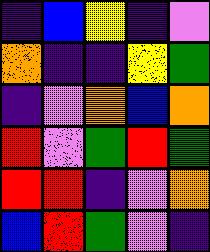[["indigo", "blue", "yellow", "indigo", "violet"], ["orange", "indigo", "indigo", "yellow", "green"], ["indigo", "violet", "orange", "blue", "orange"], ["red", "violet", "green", "red", "green"], ["red", "red", "indigo", "violet", "orange"], ["blue", "red", "green", "violet", "indigo"]]